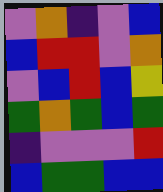[["violet", "orange", "indigo", "violet", "blue"], ["blue", "red", "red", "violet", "orange"], ["violet", "blue", "red", "blue", "yellow"], ["green", "orange", "green", "blue", "green"], ["indigo", "violet", "violet", "violet", "red"], ["blue", "green", "green", "blue", "blue"]]